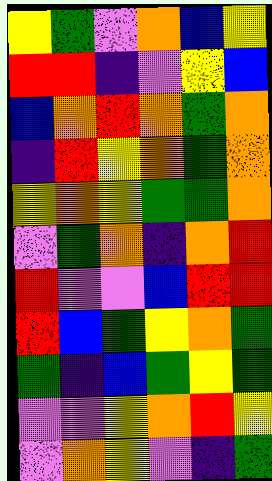[["yellow", "green", "violet", "orange", "blue", "yellow"], ["red", "red", "indigo", "violet", "yellow", "blue"], ["blue", "orange", "red", "orange", "green", "orange"], ["indigo", "red", "yellow", "orange", "green", "orange"], ["yellow", "orange", "yellow", "green", "green", "orange"], ["violet", "green", "orange", "indigo", "orange", "red"], ["red", "violet", "violet", "blue", "red", "red"], ["red", "blue", "green", "yellow", "orange", "green"], ["green", "indigo", "blue", "green", "yellow", "green"], ["violet", "violet", "yellow", "orange", "red", "yellow"], ["violet", "orange", "yellow", "violet", "indigo", "green"]]